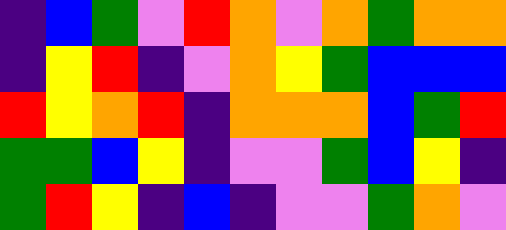[["indigo", "blue", "green", "violet", "red", "orange", "violet", "orange", "green", "orange", "orange"], ["indigo", "yellow", "red", "indigo", "violet", "orange", "yellow", "green", "blue", "blue", "blue"], ["red", "yellow", "orange", "red", "indigo", "orange", "orange", "orange", "blue", "green", "red"], ["green", "green", "blue", "yellow", "indigo", "violet", "violet", "green", "blue", "yellow", "indigo"], ["green", "red", "yellow", "indigo", "blue", "indigo", "violet", "violet", "green", "orange", "violet"]]